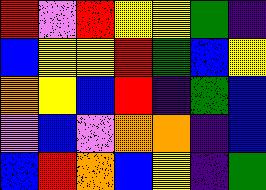[["red", "violet", "red", "yellow", "yellow", "green", "indigo"], ["blue", "yellow", "yellow", "red", "green", "blue", "yellow"], ["orange", "yellow", "blue", "red", "indigo", "green", "blue"], ["violet", "blue", "violet", "orange", "orange", "indigo", "blue"], ["blue", "red", "orange", "blue", "yellow", "indigo", "green"]]